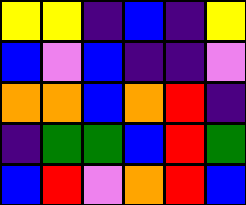[["yellow", "yellow", "indigo", "blue", "indigo", "yellow"], ["blue", "violet", "blue", "indigo", "indigo", "violet"], ["orange", "orange", "blue", "orange", "red", "indigo"], ["indigo", "green", "green", "blue", "red", "green"], ["blue", "red", "violet", "orange", "red", "blue"]]